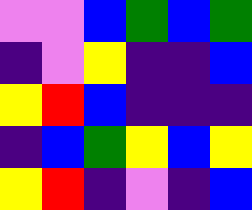[["violet", "violet", "blue", "green", "blue", "green"], ["indigo", "violet", "yellow", "indigo", "indigo", "blue"], ["yellow", "red", "blue", "indigo", "indigo", "indigo"], ["indigo", "blue", "green", "yellow", "blue", "yellow"], ["yellow", "red", "indigo", "violet", "indigo", "blue"]]